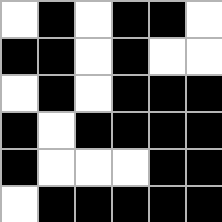[["white", "black", "white", "black", "black", "white"], ["black", "black", "white", "black", "white", "white"], ["white", "black", "white", "black", "black", "black"], ["black", "white", "black", "black", "black", "black"], ["black", "white", "white", "white", "black", "black"], ["white", "black", "black", "black", "black", "black"]]